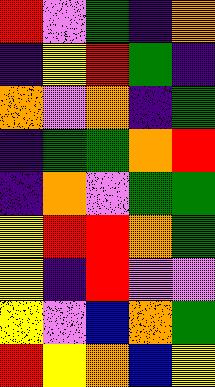[["red", "violet", "green", "indigo", "orange"], ["indigo", "yellow", "red", "green", "indigo"], ["orange", "violet", "orange", "indigo", "green"], ["indigo", "green", "green", "orange", "red"], ["indigo", "orange", "violet", "green", "green"], ["yellow", "red", "red", "orange", "green"], ["yellow", "indigo", "red", "violet", "violet"], ["yellow", "violet", "blue", "orange", "green"], ["red", "yellow", "orange", "blue", "yellow"]]